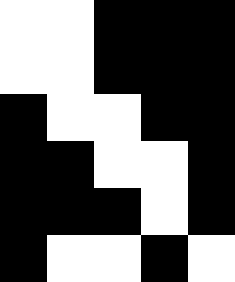[["white", "white", "black", "black", "black"], ["white", "white", "black", "black", "black"], ["black", "white", "white", "black", "black"], ["black", "black", "white", "white", "black"], ["black", "black", "black", "white", "black"], ["black", "white", "white", "black", "white"]]